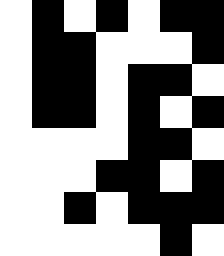[["white", "black", "white", "black", "white", "black", "black"], ["white", "black", "black", "white", "white", "white", "black"], ["white", "black", "black", "white", "black", "black", "white"], ["white", "black", "black", "white", "black", "white", "black"], ["white", "white", "white", "white", "black", "black", "white"], ["white", "white", "white", "black", "black", "white", "black"], ["white", "white", "black", "white", "black", "black", "black"], ["white", "white", "white", "white", "white", "black", "white"]]